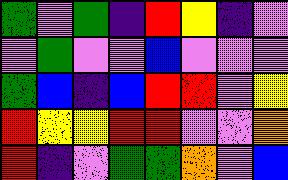[["green", "violet", "green", "indigo", "red", "yellow", "indigo", "violet"], ["violet", "green", "violet", "violet", "blue", "violet", "violet", "violet"], ["green", "blue", "indigo", "blue", "red", "red", "violet", "yellow"], ["red", "yellow", "yellow", "red", "red", "violet", "violet", "orange"], ["red", "indigo", "violet", "green", "green", "orange", "violet", "blue"]]